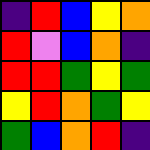[["indigo", "red", "blue", "yellow", "orange"], ["red", "violet", "blue", "orange", "indigo"], ["red", "red", "green", "yellow", "green"], ["yellow", "red", "orange", "green", "yellow"], ["green", "blue", "orange", "red", "indigo"]]